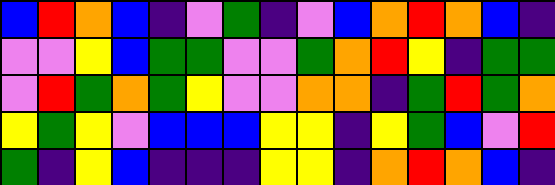[["blue", "red", "orange", "blue", "indigo", "violet", "green", "indigo", "violet", "blue", "orange", "red", "orange", "blue", "indigo"], ["violet", "violet", "yellow", "blue", "green", "green", "violet", "violet", "green", "orange", "red", "yellow", "indigo", "green", "green"], ["violet", "red", "green", "orange", "green", "yellow", "violet", "violet", "orange", "orange", "indigo", "green", "red", "green", "orange"], ["yellow", "green", "yellow", "violet", "blue", "blue", "blue", "yellow", "yellow", "indigo", "yellow", "green", "blue", "violet", "red"], ["green", "indigo", "yellow", "blue", "indigo", "indigo", "indigo", "yellow", "yellow", "indigo", "orange", "red", "orange", "blue", "indigo"]]